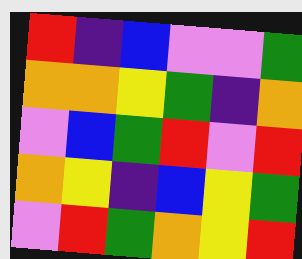[["red", "indigo", "blue", "violet", "violet", "green"], ["orange", "orange", "yellow", "green", "indigo", "orange"], ["violet", "blue", "green", "red", "violet", "red"], ["orange", "yellow", "indigo", "blue", "yellow", "green"], ["violet", "red", "green", "orange", "yellow", "red"]]